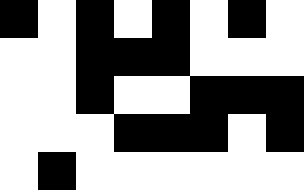[["black", "white", "black", "white", "black", "white", "black", "white"], ["white", "white", "black", "black", "black", "white", "white", "white"], ["white", "white", "black", "white", "white", "black", "black", "black"], ["white", "white", "white", "black", "black", "black", "white", "black"], ["white", "black", "white", "white", "white", "white", "white", "white"]]